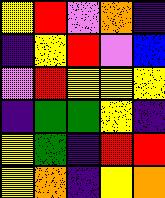[["yellow", "red", "violet", "orange", "indigo"], ["indigo", "yellow", "red", "violet", "blue"], ["violet", "red", "yellow", "yellow", "yellow"], ["indigo", "green", "green", "yellow", "indigo"], ["yellow", "green", "indigo", "red", "red"], ["yellow", "orange", "indigo", "yellow", "orange"]]